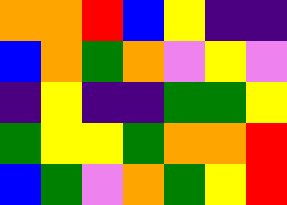[["orange", "orange", "red", "blue", "yellow", "indigo", "indigo"], ["blue", "orange", "green", "orange", "violet", "yellow", "violet"], ["indigo", "yellow", "indigo", "indigo", "green", "green", "yellow"], ["green", "yellow", "yellow", "green", "orange", "orange", "red"], ["blue", "green", "violet", "orange", "green", "yellow", "red"]]